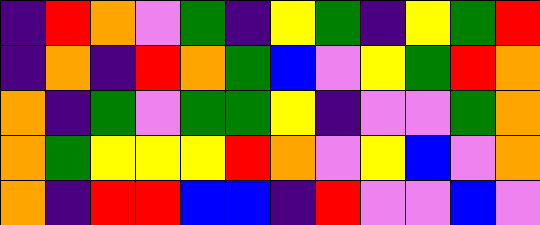[["indigo", "red", "orange", "violet", "green", "indigo", "yellow", "green", "indigo", "yellow", "green", "red"], ["indigo", "orange", "indigo", "red", "orange", "green", "blue", "violet", "yellow", "green", "red", "orange"], ["orange", "indigo", "green", "violet", "green", "green", "yellow", "indigo", "violet", "violet", "green", "orange"], ["orange", "green", "yellow", "yellow", "yellow", "red", "orange", "violet", "yellow", "blue", "violet", "orange"], ["orange", "indigo", "red", "red", "blue", "blue", "indigo", "red", "violet", "violet", "blue", "violet"]]